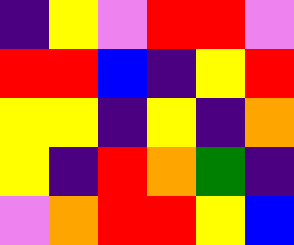[["indigo", "yellow", "violet", "red", "red", "violet"], ["red", "red", "blue", "indigo", "yellow", "red"], ["yellow", "yellow", "indigo", "yellow", "indigo", "orange"], ["yellow", "indigo", "red", "orange", "green", "indigo"], ["violet", "orange", "red", "red", "yellow", "blue"]]